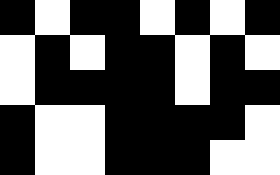[["black", "white", "black", "black", "white", "black", "white", "black"], ["white", "black", "white", "black", "black", "white", "black", "white"], ["white", "black", "black", "black", "black", "white", "black", "black"], ["black", "white", "white", "black", "black", "black", "black", "white"], ["black", "white", "white", "black", "black", "black", "white", "white"]]